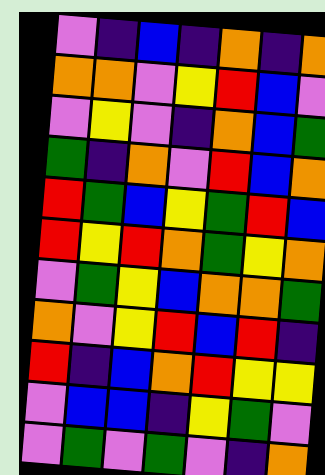[["violet", "indigo", "blue", "indigo", "orange", "indigo", "orange"], ["orange", "orange", "violet", "yellow", "red", "blue", "violet"], ["violet", "yellow", "violet", "indigo", "orange", "blue", "green"], ["green", "indigo", "orange", "violet", "red", "blue", "orange"], ["red", "green", "blue", "yellow", "green", "red", "blue"], ["red", "yellow", "red", "orange", "green", "yellow", "orange"], ["violet", "green", "yellow", "blue", "orange", "orange", "green"], ["orange", "violet", "yellow", "red", "blue", "red", "indigo"], ["red", "indigo", "blue", "orange", "red", "yellow", "yellow"], ["violet", "blue", "blue", "indigo", "yellow", "green", "violet"], ["violet", "green", "violet", "green", "violet", "indigo", "orange"]]